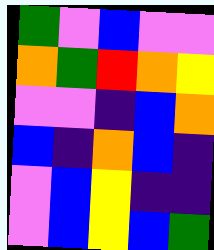[["green", "violet", "blue", "violet", "violet"], ["orange", "green", "red", "orange", "yellow"], ["violet", "violet", "indigo", "blue", "orange"], ["blue", "indigo", "orange", "blue", "indigo"], ["violet", "blue", "yellow", "indigo", "indigo"], ["violet", "blue", "yellow", "blue", "green"]]